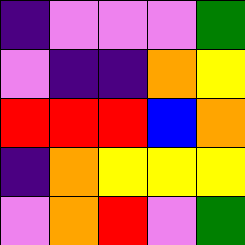[["indigo", "violet", "violet", "violet", "green"], ["violet", "indigo", "indigo", "orange", "yellow"], ["red", "red", "red", "blue", "orange"], ["indigo", "orange", "yellow", "yellow", "yellow"], ["violet", "orange", "red", "violet", "green"]]